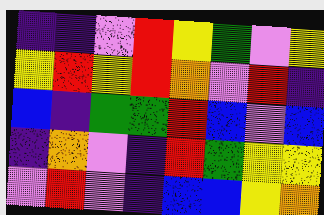[["indigo", "indigo", "violet", "red", "yellow", "green", "violet", "yellow"], ["yellow", "red", "yellow", "red", "orange", "violet", "red", "indigo"], ["blue", "indigo", "green", "green", "red", "blue", "violet", "blue"], ["indigo", "orange", "violet", "indigo", "red", "green", "yellow", "yellow"], ["violet", "red", "violet", "indigo", "blue", "blue", "yellow", "orange"]]